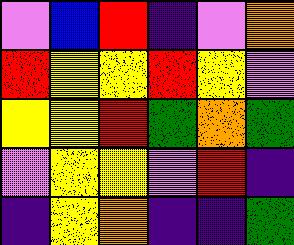[["violet", "blue", "red", "indigo", "violet", "orange"], ["red", "yellow", "yellow", "red", "yellow", "violet"], ["yellow", "yellow", "red", "green", "orange", "green"], ["violet", "yellow", "yellow", "violet", "red", "indigo"], ["indigo", "yellow", "orange", "indigo", "indigo", "green"]]